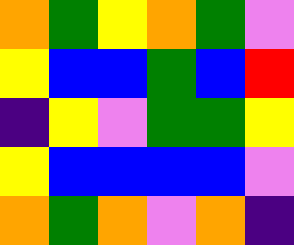[["orange", "green", "yellow", "orange", "green", "violet"], ["yellow", "blue", "blue", "green", "blue", "red"], ["indigo", "yellow", "violet", "green", "green", "yellow"], ["yellow", "blue", "blue", "blue", "blue", "violet"], ["orange", "green", "orange", "violet", "orange", "indigo"]]